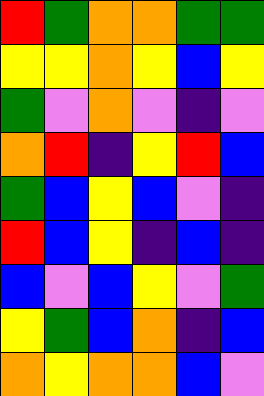[["red", "green", "orange", "orange", "green", "green"], ["yellow", "yellow", "orange", "yellow", "blue", "yellow"], ["green", "violet", "orange", "violet", "indigo", "violet"], ["orange", "red", "indigo", "yellow", "red", "blue"], ["green", "blue", "yellow", "blue", "violet", "indigo"], ["red", "blue", "yellow", "indigo", "blue", "indigo"], ["blue", "violet", "blue", "yellow", "violet", "green"], ["yellow", "green", "blue", "orange", "indigo", "blue"], ["orange", "yellow", "orange", "orange", "blue", "violet"]]